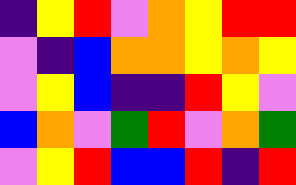[["indigo", "yellow", "red", "violet", "orange", "yellow", "red", "red"], ["violet", "indigo", "blue", "orange", "orange", "yellow", "orange", "yellow"], ["violet", "yellow", "blue", "indigo", "indigo", "red", "yellow", "violet"], ["blue", "orange", "violet", "green", "red", "violet", "orange", "green"], ["violet", "yellow", "red", "blue", "blue", "red", "indigo", "red"]]